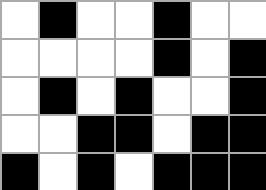[["white", "black", "white", "white", "black", "white", "white"], ["white", "white", "white", "white", "black", "white", "black"], ["white", "black", "white", "black", "white", "white", "black"], ["white", "white", "black", "black", "white", "black", "black"], ["black", "white", "black", "white", "black", "black", "black"]]